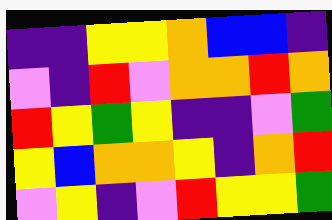[["indigo", "indigo", "yellow", "yellow", "orange", "blue", "blue", "indigo"], ["violet", "indigo", "red", "violet", "orange", "orange", "red", "orange"], ["red", "yellow", "green", "yellow", "indigo", "indigo", "violet", "green"], ["yellow", "blue", "orange", "orange", "yellow", "indigo", "orange", "red"], ["violet", "yellow", "indigo", "violet", "red", "yellow", "yellow", "green"]]